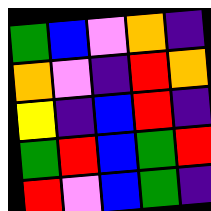[["green", "blue", "violet", "orange", "indigo"], ["orange", "violet", "indigo", "red", "orange"], ["yellow", "indigo", "blue", "red", "indigo"], ["green", "red", "blue", "green", "red"], ["red", "violet", "blue", "green", "indigo"]]